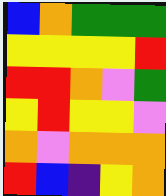[["blue", "orange", "green", "green", "green"], ["yellow", "yellow", "yellow", "yellow", "red"], ["red", "red", "orange", "violet", "green"], ["yellow", "red", "yellow", "yellow", "violet"], ["orange", "violet", "orange", "orange", "orange"], ["red", "blue", "indigo", "yellow", "orange"]]